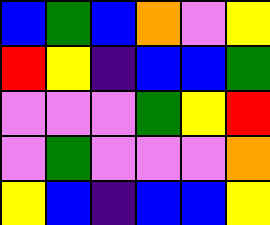[["blue", "green", "blue", "orange", "violet", "yellow"], ["red", "yellow", "indigo", "blue", "blue", "green"], ["violet", "violet", "violet", "green", "yellow", "red"], ["violet", "green", "violet", "violet", "violet", "orange"], ["yellow", "blue", "indigo", "blue", "blue", "yellow"]]